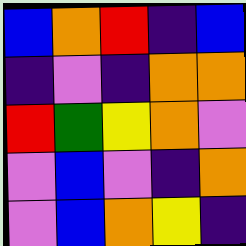[["blue", "orange", "red", "indigo", "blue"], ["indigo", "violet", "indigo", "orange", "orange"], ["red", "green", "yellow", "orange", "violet"], ["violet", "blue", "violet", "indigo", "orange"], ["violet", "blue", "orange", "yellow", "indigo"]]